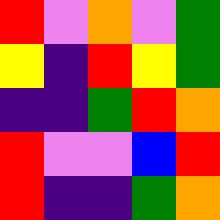[["red", "violet", "orange", "violet", "green"], ["yellow", "indigo", "red", "yellow", "green"], ["indigo", "indigo", "green", "red", "orange"], ["red", "violet", "violet", "blue", "red"], ["red", "indigo", "indigo", "green", "orange"]]